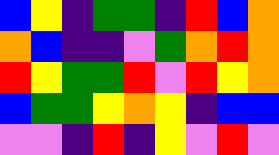[["blue", "yellow", "indigo", "green", "green", "indigo", "red", "blue", "orange"], ["orange", "blue", "indigo", "indigo", "violet", "green", "orange", "red", "orange"], ["red", "yellow", "green", "green", "red", "violet", "red", "yellow", "orange"], ["blue", "green", "green", "yellow", "orange", "yellow", "indigo", "blue", "blue"], ["violet", "violet", "indigo", "red", "indigo", "yellow", "violet", "red", "violet"]]